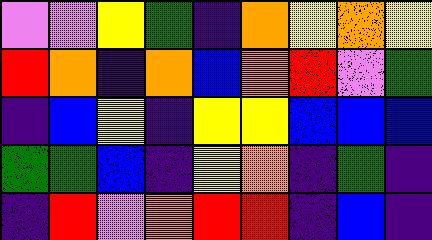[["violet", "violet", "yellow", "green", "indigo", "orange", "yellow", "orange", "yellow"], ["red", "orange", "indigo", "orange", "blue", "orange", "red", "violet", "green"], ["indigo", "blue", "yellow", "indigo", "yellow", "yellow", "blue", "blue", "blue"], ["green", "green", "blue", "indigo", "yellow", "orange", "indigo", "green", "indigo"], ["indigo", "red", "violet", "orange", "red", "red", "indigo", "blue", "indigo"]]